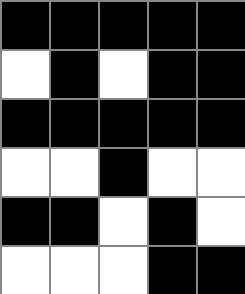[["black", "black", "black", "black", "black"], ["white", "black", "white", "black", "black"], ["black", "black", "black", "black", "black"], ["white", "white", "black", "white", "white"], ["black", "black", "white", "black", "white"], ["white", "white", "white", "black", "black"]]